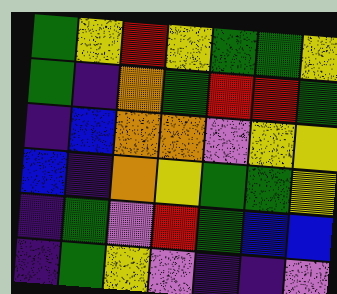[["green", "yellow", "red", "yellow", "green", "green", "yellow"], ["green", "indigo", "orange", "green", "red", "red", "green"], ["indigo", "blue", "orange", "orange", "violet", "yellow", "yellow"], ["blue", "indigo", "orange", "yellow", "green", "green", "yellow"], ["indigo", "green", "violet", "red", "green", "blue", "blue"], ["indigo", "green", "yellow", "violet", "indigo", "indigo", "violet"]]